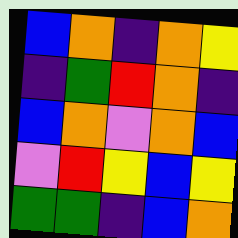[["blue", "orange", "indigo", "orange", "yellow"], ["indigo", "green", "red", "orange", "indigo"], ["blue", "orange", "violet", "orange", "blue"], ["violet", "red", "yellow", "blue", "yellow"], ["green", "green", "indigo", "blue", "orange"]]